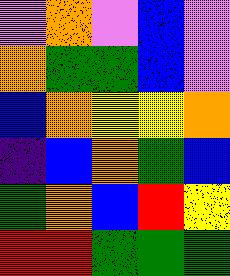[["violet", "orange", "violet", "blue", "violet"], ["orange", "green", "green", "blue", "violet"], ["blue", "orange", "yellow", "yellow", "orange"], ["indigo", "blue", "orange", "green", "blue"], ["green", "orange", "blue", "red", "yellow"], ["red", "red", "green", "green", "green"]]